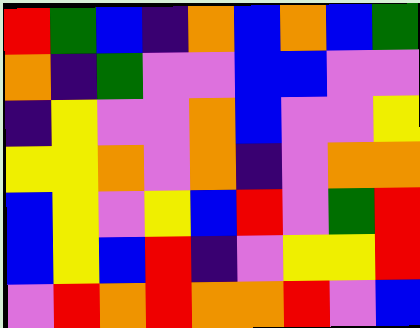[["red", "green", "blue", "indigo", "orange", "blue", "orange", "blue", "green"], ["orange", "indigo", "green", "violet", "violet", "blue", "blue", "violet", "violet"], ["indigo", "yellow", "violet", "violet", "orange", "blue", "violet", "violet", "yellow"], ["yellow", "yellow", "orange", "violet", "orange", "indigo", "violet", "orange", "orange"], ["blue", "yellow", "violet", "yellow", "blue", "red", "violet", "green", "red"], ["blue", "yellow", "blue", "red", "indigo", "violet", "yellow", "yellow", "red"], ["violet", "red", "orange", "red", "orange", "orange", "red", "violet", "blue"]]